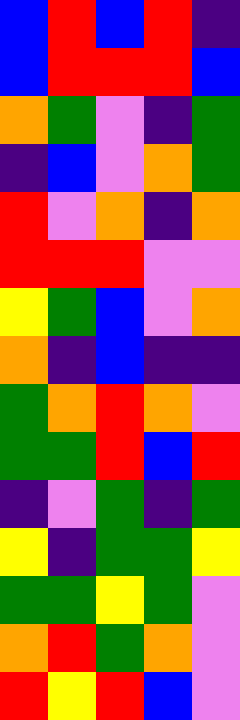[["blue", "red", "blue", "red", "indigo"], ["blue", "red", "red", "red", "blue"], ["orange", "green", "violet", "indigo", "green"], ["indigo", "blue", "violet", "orange", "green"], ["red", "violet", "orange", "indigo", "orange"], ["red", "red", "red", "violet", "violet"], ["yellow", "green", "blue", "violet", "orange"], ["orange", "indigo", "blue", "indigo", "indigo"], ["green", "orange", "red", "orange", "violet"], ["green", "green", "red", "blue", "red"], ["indigo", "violet", "green", "indigo", "green"], ["yellow", "indigo", "green", "green", "yellow"], ["green", "green", "yellow", "green", "violet"], ["orange", "red", "green", "orange", "violet"], ["red", "yellow", "red", "blue", "violet"]]